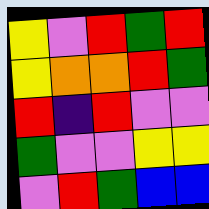[["yellow", "violet", "red", "green", "red"], ["yellow", "orange", "orange", "red", "green"], ["red", "indigo", "red", "violet", "violet"], ["green", "violet", "violet", "yellow", "yellow"], ["violet", "red", "green", "blue", "blue"]]